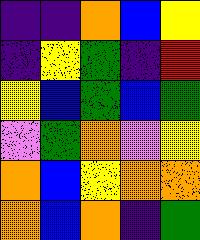[["indigo", "indigo", "orange", "blue", "yellow"], ["indigo", "yellow", "green", "indigo", "red"], ["yellow", "blue", "green", "blue", "green"], ["violet", "green", "orange", "violet", "yellow"], ["orange", "blue", "yellow", "orange", "orange"], ["orange", "blue", "orange", "indigo", "green"]]